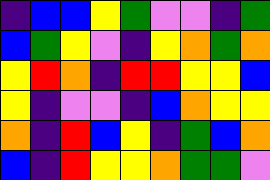[["indigo", "blue", "blue", "yellow", "green", "violet", "violet", "indigo", "green"], ["blue", "green", "yellow", "violet", "indigo", "yellow", "orange", "green", "orange"], ["yellow", "red", "orange", "indigo", "red", "red", "yellow", "yellow", "blue"], ["yellow", "indigo", "violet", "violet", "indigo", "blue", "orange", "yellow", "yellow"], ["orange", "indigo", "red", "blue", "yellow", "indigo", "green", "blue", "orange"], ["blue", "indigo", "red", "yellow", "yellow", "orange", "green", "green", "violet"]]